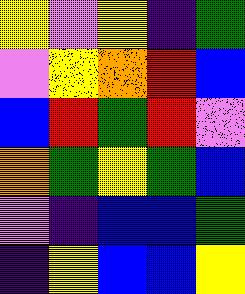[["yellow", "violet", "yellow", "indigo", "green"], ["violet", "yellow", "orange", "red", "blue"], ["blue", "red", "green", "red", "violet"], ["orange", "green", "yellow", "green", "blue"], ["violet", "indigo", "blue", "blue", "green"], ["indigo", "yellow", "blue", "blue", "yellow"]]